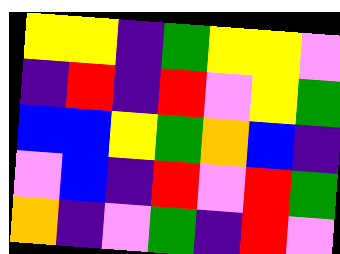[["yellow", "yellow", "indigo", "green", "yellow", "yellow", "violet"], ["indigo", "red", "indigo", "red", "violet", "yellow", "green"], ["blue", "blue", "yellow", "green", "orange", "blue", "indigo"], ["violet", "blue", "indigo", "red", "violet", "red", "green"], ["orange", "indigo", "violet", "green", "indigo", "red", "violet"]]